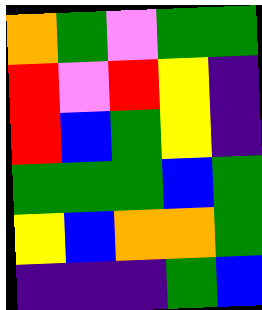[["orange", "green", "violet", "green", "green"], ["red", "violet", "red", "yellow", "indigo"], ["red", "blue", "green", "yellow", "indigo"], ["green", "green", "green", "blue", "green"], ["yellow", "blue", "orange", "orange", "green"], ["indigo", "indigo", "indigo", "green", "blue"]]